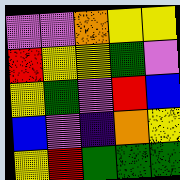[["violet", "violet", "orange", "yellow", "yellow"], ["red", "yellow", "yellow", "green", "violet"], ["yellow", "green", "violet", "red", "blue"], ["blue", "violet", "indigo", "orange", "yellow"], ["yellow", "red", "green", "green", "green"]]